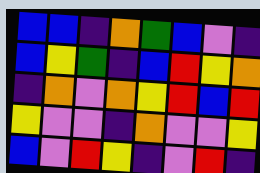[["blue", "blue", "indigo", "orange", "green", "blue", "violet", "indigo"], ["blue", "yellow", "green", "indigo", "blue", "red", "yellow", "orange"], ["indigo", "orange", "violet", "orange", "yellow", "red", "blue", "red"], ["yellow", "violet", "violet", "indigo", "orange", "violet", "violet", "yellow"], ["blue", "violet", "red", "yellow", "indigo", "violet", "red", "indigo"]]